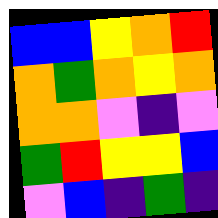[["blue", "blue", "yellow", "orange", "red"], ["orange", "green", "orange", "yellow", "orange"], ["orange", "orange", "violet", "indigo", "violet"], ["green", "red", "yellow", "yellow", "blue"], ["violet", "blue", "indigo", "green", "indigo"]]